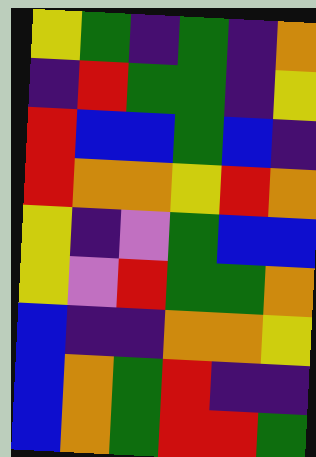[["yellow", "green", "indigo", "green", "indigo", "orange"], ["indigo", "red", "green", "green", "indigo", "yellow"], ["red", "blue", "blue", "green", "blue", "indigo"], ["red", "orange", "orange", "yellow", "red", "orange"], ["yellow", "indigo", "violet", "green", "blue", "blue"], ["yellow", "violet", "red", "green", "green", "orange"], ["blue", "indigo", "indigo", "orange", "orange", "yellow"], ["blue", "orange", "green", "red", "indigo", "indigo"], ["blue", "orange", "green", "red", "red", "green"]]